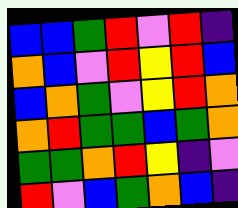[["blue", "blue", "green", "red", "violet", "red", "indigo"], ["orange", "blue", "violet", "red", "yellow", "red", "blue"], ["blue", "orange", "green", "violet", "yellow", "red", "orange"], ["orange", "red", "green", "green", "blue", "green", "orange"], ["green", "green", "orange", "red", "yellow", "indigo", "violet"], ["red", "violet", "blue", "green", "orange", "blue", "indigo"]]